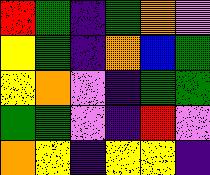[["red", "green", "indigo", "green", "orange", "violet"], ["yellow", "green", "indigo", "orange", "blue", "green"], ["yellow", "orange", "violet", "indigo", "green", "green"], ["green", "green", "violet", "indigo", "red", "violet"], ["orange", "yellow", "indigo", "yellow", "yellow", "indigo"]]